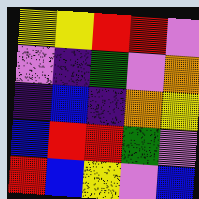[["yellow", "yellow", "red", "red", "violet"], ["violet", "indigo", "green", "violet", "orange"], ["indigo", "blue", "indigo", "orange", "yellow"], ["blue", "red", "red", "green", "violet"], ["red", "blue", "yellow", "violet", "blue"]]